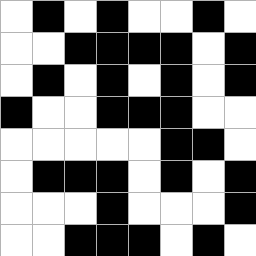[["white", "black", "white", "black", "white", "white", "black", "white"], ["white", "white", "black", "black", "black", "black", "white", "black"], ["white", "black", "white", "black", "white", "black", "white", "black"], ["black", "white", "white", "black", "black", "black", "white", "white"], ["white", "white", "white", "white", "white", "black", "black", "white"], ["white", "black", "black", "black", "white", "black", "white", "black"], ["white", "white", "white", "black", "white", "white", "white", "black"], ["white", "white", "black", "black", "black", "white", "black", "white"]]